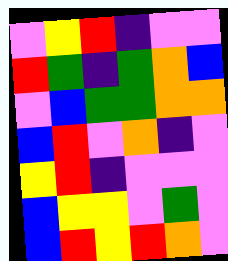[["violet", "yellow", "red", "indigo", "violet", "violet"], ["red", "green", "indigo", "green", "orange", "blue"], ["violet", "blue", "green", "green", "orange", "orange"], ["blue", "red", "violet", "orange", "indigo", "violet"], ["yellow", "red", "indigo", "violet", "violet", "violet"], ["blue", "yellow", "yellow", "violet", "green", "violet"], ["blue", "red", "yellow", "red", "orange", "violet"]]